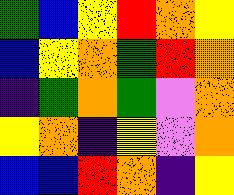[["green", "blue", "yellow", "red", "orange", "yellow"], ["blue", "yellow", "orange", "green", "red", "orange"], ["indigo", "green", "orange", "green", "violet", "orange"], ["yellow", "orange", "indigo", "yellow", "violet", "orange"], ["blue", "blue", "red", "orange", "indigo", "yellow"]]